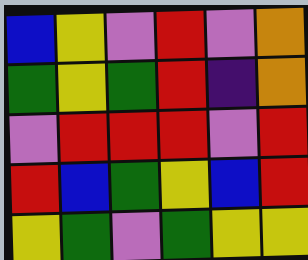[["blue", "yellow", "violet", "red", "violet", "orange"], ["green", "yellow", "green", "red", "indigo", "orange"], ["violet", "red", "red", "red", "violet", "red"], ["red", "blue", "green", "yellow", "blue", "red"], ["yellow", "green", "violet", "green", "yellow", "yellow"]]